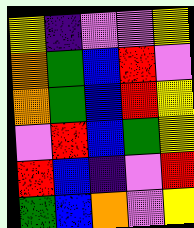[["yellow", "indigo", "violet", "violet", "yellow"], ["orange", "green", "blue", "red", "violet"], ["orange", "green", "blue", "red", "yellow"], ["violet", "red", "blue", "green", "yellow"], ["red", "blue", "indigo", "violet", "red"], ["green", "blue", "orange", "violet", "yellow"]]